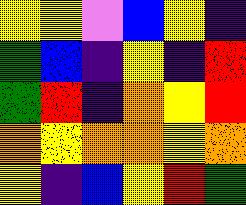[["yellow", "yellow", "violet", "blue", "yellow", "indigo"], ["green", "blue", "indigo", "yellow", "indigo", "red"], ["green", "red", "indigo", "orange", "yellow", "red"], ["orange", "yellow", "orange", "orange", "yellow", "orange"], ["yellow", "indigo", "blue", "yellow", "red", "green"]]